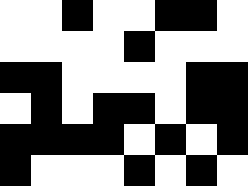[["white", "white", "black", "white", "white", "black", "black", "white"], ["white", "white", "white", "white", "black", "white", "white", "white"], ["black", "black", "white", "white", "white", "white", "black", "black"], ["white", "black", "white", "black", "black", "white", "black", "black"], ["black", "black", "black", "black", "white", "black", "white", "black"], ["black", "white", "white", "white", "black", "white", "black", "white"]]